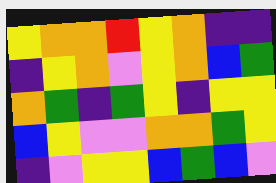[["yellow", "orange", "orange", "red", "yellow", "orange", "indigo", "indigo"], ["indigo", "yellow", "orange", "violet", "yellow", "orange", "blue", "green"], ["orange", "green", "indigo", "green", "yellow", "indigo", "yellow", "yellow"], ["blue", "yellow", "violet", "violet", "orange", "orange", "green", "yellow"], ["indigo", "violet", "yellow", "yellow", "blue", "green", "blue", "violet"]]